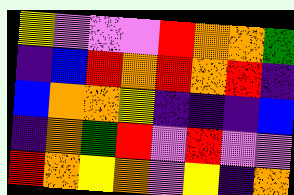[["yellow", "violet", "violet", "violet", "red", "orange", "orange", "green"], ["indigo", "blue", "red", "orange", "red", "orange", "red", "indigo"], ["blue", "orange", "orange", "yellow", "indigo", "indigo", "indigo", "blue"], ["indigo", "orange", "green", "red", "violet", "red", "violet", "violet"], ["red", "orange", "yellow", "orange", "violet", "yellow", "indigo", "orange"]]